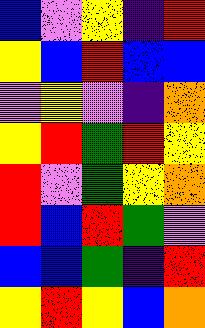[["blue", "violet", "yellow", "indigo", "red"], ["yellow", "blue", "red", "blue", "blue"], ["violet", "yellow", "violet", "indigo", "orange"], ["yellow", "red", "green", "red", "yellow"], ["red", "violet", "green", "yellow", "orange"], ["red", "blue", "red", "green", "violet"], ["blue", "blue", "green", "indigo", "red"], ["yellow", "red", "yellow", "blue", "orange"]]